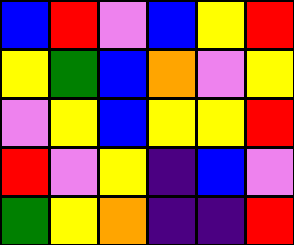[["blue", "red", "violet", "blue", "yellow", "red"], ["yellow", "green", "blue", "orange", "violet", "yellow"], ["violet", "yellow", "blue", "yellow", "yellow", "red"], ["red", "violet", "yellow", "indigo", "blue", "violet"], ["green", "yellow", "orange", "indigo", "indigo", "red"]]